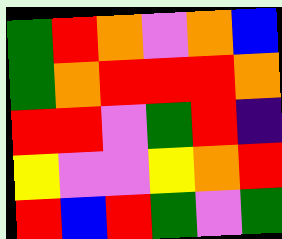[["green", "red", "orange", "violet", "orange", "blue"], ["green", "orange", "red", "red", "red", "orange"], ["red", "red", "violet", "green", "red", "indigo"], ["yellow", "violet", "violet", "yellow", "orange", "red"], ["red", "blue", "red", "green", "violet", "green"]]